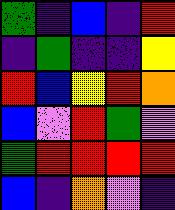[["green", "indigo", "blue", "indigo", "red"], ["indigo", "green", "indigo", "indigo", "yellow"], ["red", "blue", "yellow", "red", "orange"], ["blue", "violet", "red", "green", "violet"], ["green", "red", "red", "red", "red"], ["blue", "indigo", "orange", "violet", "indigo"]]